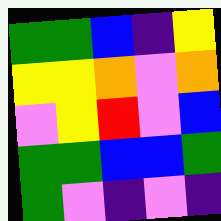[["green", "green", "blue", "indigo", "yellow"], ["yellow", "yellow", "orange", "violet", "orange"], ["violet", "yellow", "red", "violet", "blue"], ["green", "green", "blue", "blue", "green"], ["green", "violet", "indigo", "violet", "indigo"]]